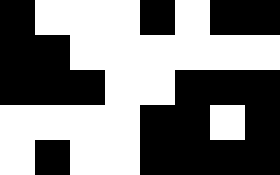[["black", "white", "white", "white", "black", "white", "black", "black"], ["black", "black", "white", "white", "white", "white", "white", "white"], ["black", "black", "black", "white", "white", "black", "black", "black"], ["white", "white", "white", "white", "black", "black", "white", "black"], ["white", "black", "white", "white", "black", "black", "black", "black"]]